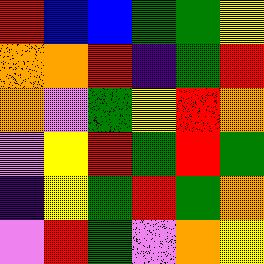[["red", "blue", "blue", "green", "green", "yellow"], ["orange", "orange", "red", "indigo", "green", "red"], ["orange", "violet", "green", "yellow", "red", "orange"], ["violet", "yellow", "red", "green", "red", "green"], ["indigo", "yellow", "green", "red", "green", "orange"], ["violet", "red", "green", "violet", "orange", "yellow"]]